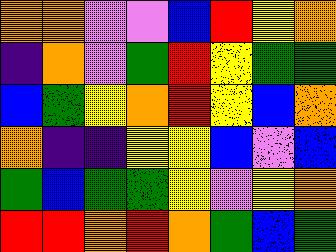[["orange", "orange", "violet", "violet", "blue", "red", "yellow", "orange"], ["indigo", "orange", "violet", "green", "red", "yellow", "green", "green"], ["blue", "green", "yellow", "orange", "red", "yellow", "blue", "orange"], ["orange", "indigo", "indigo", "yellow", "yellow", "blue", "violet", "blue"], ["green", "blue", "green", "green", "yellow", "violet", "yellow", "orange"], ["red", "red", "orange", "red", "orange", "green", "blue", "green"]]